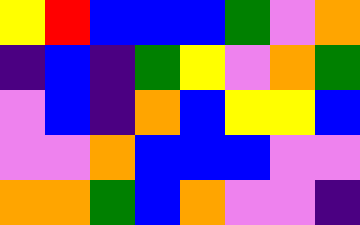[["yellow", "red", "blue", "blue", "blue", "green", "violet", "orange"], ["indigo", "blue", "indigo", "green", "yellow", "violet", "orange", "green"], ["violet", "blue", "indigo", "orange", "blue", "yellow", "yellow", "blue"], ["violet", "violet", "orange", "blue", "blue", "blue", "violet", "violet"], ["orange", "orange", "green", "blue", "orange", "violet", "violet", "indigo"]]